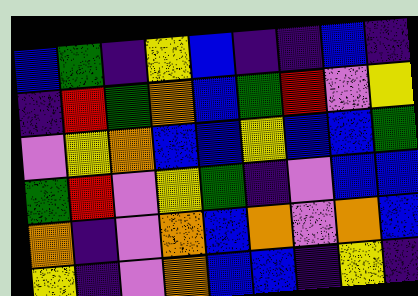[["blue", "green", "indigo", "yellow", "blue", "indigo", "indigo", "blue", "indigo"], ["indigo", "red", "green", "orange", "blue", "green", "red", "violet", "yellow"], ["violet", "yellow", "orange", "blue", "blue", "yellow", "blue", "blue", "green"], ["green", "red", "violet", "yellow", "green", "indigo", "violet", "blue", "blue"], ["orange", "indigo", "violet", "orange", "blue", "orange", "violet", "orange", "blue"], ["yellow", "indigo", "violet", "orange", "blue", "blue", "indigo", "yellow", "indigo"]]